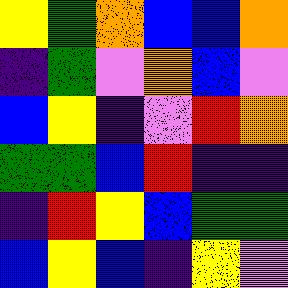[["yellow", "green", "orange", "blue", "blue", "orange"], ["indigo", "green", "violet", "orange", "blue", "violet"], ["blue", "yellow", "indigo", "violet", "red", "orange"], ["green", "green", "blue", "red", "indigo", "indigo"], ["indigo", "red", "yellow", "blue", "green", "green"], ["blue", "yellow", "blue", "indigo", "yellow", "violet"]]